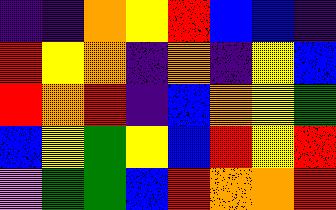[["indigo", "indigo", "orange", "yellow", "red", "blue", "blue", "indigo"], ["red", "yellow", "orange", "indigo", "orange", "indigo", "yellow", "blue"], ["red", "orange", "red", "indigo", "blue", "orange", "yellow", "green"], ["blue", "yellow", "green", "yellow", "blue", "red", "yellow", "red"], ["violet", "green", "green", "blue", "red", "orange", "orange", "red"]]